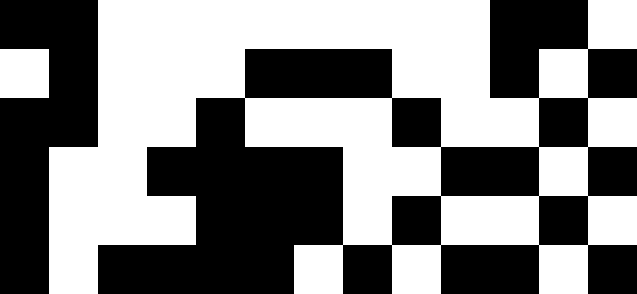[["black", "black", "white", "white", "white", "white", "white", "white", "white", "white", "black", "black", "white"], ["white", "black", "white", "white", "white", "black", "black", "black", "white", "white", "black", "white", "black"], ["black", "black", "white", "white", "black", "white", "white", "white", "black", "white", "white", "black", "white"], ["black", "white", "white", "black", "black", "black", "black", "white", "white", "black", "black", "white", "black"], ["black", "white", "white", "white", "black", "black", "black", "white", "black", "white", "white", "black", "white"], ["black", "white", "black", "black", "black", "black", "white", "black", "white", "black", "black", "white", "black"]]